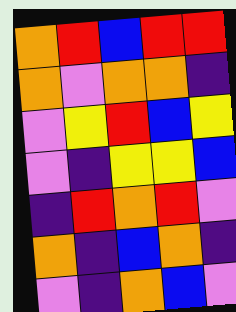[["orange", "red", "blue", "red", "red"], ["orange", "violet", "orange", "orange", "indigo"], ["violet", "yellow", "red", "blue", "yellow"], ["violet", "indigo", "yellow", "yellow", "blue"], ["indigo", "red", "orange", "red", "violet"], ["orange", "indigo", "blue", "orange", "indigo"], ["violet", "indigo", "orange", "blue", "violet"]]